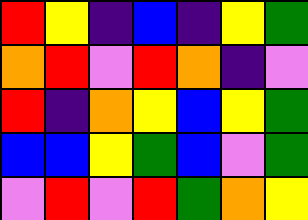[["red", "yellow", "indigo", "blue", "indigo", "yellow", "green"], ["orange", "red", "violet", "red", "orange", "indigo", "violet"], ["red", "indigo", "orange", "yellow", "blue", "yellow", "green"], ["blue", "blue", "yellow", "green", "blue", "violet", "green"], ["violet", "red", "violet", "red", "green", "orange", "yellow"]]